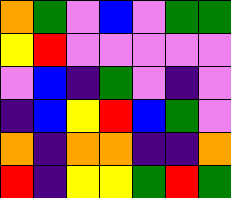[["orange", "green", "violet", "blue", "violet", "green", "green"], ["yellow", "red", "violet", "violet", "violet", "violet", "violet"], ["violet", "blue", "indigo", "green", "violet", "indigo", "violet"], ["indigo", "blue", "yellow", "red", "blue", "green", "violet"], ["orange", "indigo", "orange", "orange", "indigo", "indigo", "orange"], ["red", "indigo", "yellow", "yellow", "green", "red", "green"]]